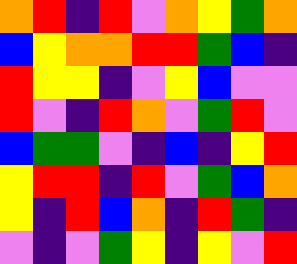[["orange", "red", "indigo", "red", "violet", "orange", "yellow", "green", "orange"], ["blue", "yellow", "orange", "orange", "red", "red", "green", "blue", "indigo"], ["red", "yellow", "yellow", "indigo", "violet", "yellow", "blue", "violet", "violet"], ["red", "violet", "indigo", "red", "orange", "violet", "green", "red", "violet"], ["blue", "green", "green", "violet", "indigo", "blue", "indigo", "yellow", "red"], ["yellow", "red", "red", "indigo", "red", "violet", "green", "blue", "orange"], ["yellow", "indigo", "red", "blue", "orange", "indigo", "red", "green", "indigo"], ["violet", "indigo", "violet", "green", "yellow", "indigo", "yellow", "violet", "red"]]